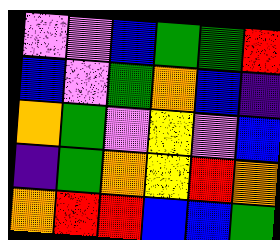[["violet", "violet", "blue", "green", "green", "red"], ["blue", "violet", "green", "orange", "blue", "indigo"], ["orange", "green", "violet", "yellow", "violet", "blue"], ["indigo", "green", "orange", "yellow", "red", "orange"], ["orange", "red", "red", "blue", "blue", "green"]]